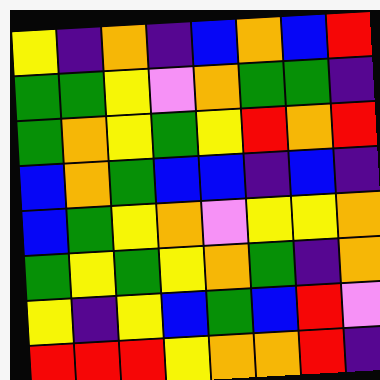[["yellow", "indigo", "orange", "indigo", "blue", "orange", "blue", "red"], ["green", "green", "yellow", "violet", "orange", "green", "green", "indigo"], ["green", "orange", "yellow", "green", "yellow", "red", "orange", "red"], ["blue", "orange", "green", "blue", "blue", "indigo", "blue", "indigo"], ["blue", "green", "yellow", "orange", "violet", "yellow", "yellow", "orange"], ["green", "yellow", "green", "yellow", "orange", "green", "indigo", "orange"], ["yellow", "indigo", "yellow", "blue", "green", "blue", "red", "violet"], ["red", "red", "red", "yellow", "orange", "orange", "red", "indigo"]]